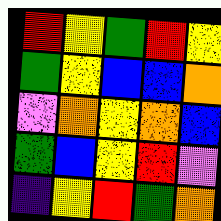[["red", "yellow", "green", "red", "yellow"], ["green", "yellow", "blue", "blue", "orange"], ["violet", "orange", "yellow", "orange", "blue"], ["green", "blue", "yellow", "red", "violet"], ["indigo", "yellow", "red", "green", "orange"]]